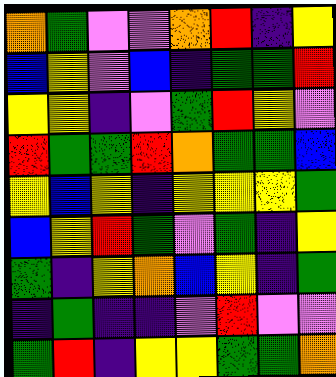[["orange", "green", "violet", "violet", "orange", "red", "indigo", "yellow"], ["blue", "yellow", "violet", "blue", "indigo", "green", "green", "red"], ["yellow", "yellow", "indigo", "violet", "green", "red", "yellow", "violet"], ["red", "green", "green", "red", "orange", "green", "green", "blue"], ["yellow", "blue", "yellow", "indigo", "yellow", "yellow", "yellow", "green"], ["blue", "yellow", "red", "green", "violet", "green", "indigo", "yellow"], ["green", "indigo", "yellow", "orange", "blue", "yellow", "indigo", "green"], ["indigo", "green", "indigo", "indigo", "violet", "red", "violet", "violet"], ["green", "red", "indigo", "yellow", "yellow", "green", "green", "orange"]]